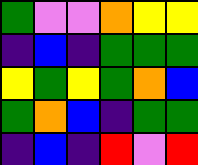[["green", "violet", "violet", "orange", "yellow", "yellow"], ["indigo", "blue", "indigo", "green", "green", "green"], ["yellow", "green", "yellow", "green", "orange", "blue"], ["green", "orange", "blue", "indigo", "green", "green"], ["indigo", "blue", "indigo", "red", "violet", "red"]]